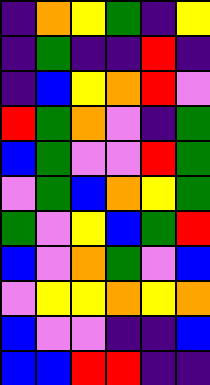[["indigo", "orange", "yellow", "green", "indigo", "yellow"], ["indigo", "green", "indigo", "indigo", "red", "indigo"], ["indigo", "blue", "yellow", "orange", "red", "violet"], ["red", "green", "orange", "violet", "indigo", "green"], ["blue", "green", "violet", "violet", "red", "green"], ["violet", "green", "blue", "orange", "yellow", "green"], ["green", "violet", "yellow", "blue", "green", "red"], ["blue", "violet", "orange", "green", "violet", "blue"], ["violet", "yellow", "yellow", "orange", "yellow", "orange"], ["blue", "violet", "violet", "indigo", "indigo", "blue"], ["blue", "blue", "red", "red", "indigo", "indigo"]]